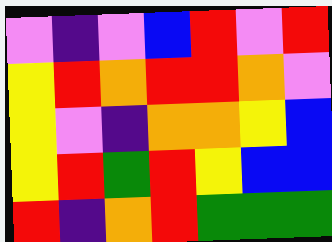[["violet", "indigo", "violet", "blue", "red", "violet", "red"], ["yellow", "red", "orange", "red", "red", "orange", "violet"], ["yellow", "violet", "indigo", "orange", "orange", "yellow", "blue"], ["yellow", "red", "green", "red", "yellow", "blue", "blue"], ["red", "indigo", "orange", "red", "green", "green", "green"]]